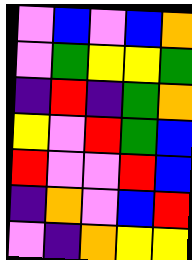[["violet", "blue", "violet", "blue", "orange"], ["violet", "green", "yellow", "yellow", "green"], ["indigo", "red", "indigo", "green", "orange"], ["yellow", "violet", "red", "green", "blue"], ["red", "violet", "violet", "red", "blue"], ["indigo", "orange", "violet", "blue", "red"], ["violet", "indigo", "orange", "yellow", "yellow"]]